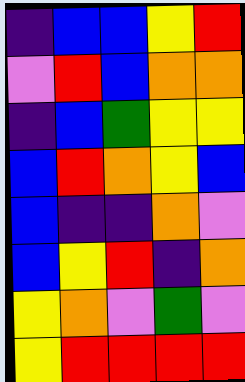[["indigo", "blue", "blue", "yellow", "red"], ["violet", "red", "blue", "orange", "orange"], ["indigo", "blue", "green", "yellow", "yellow"], ["blue", "red", "orange", "yellow", "blue"], ["blue", "indigo", "indigo", "orange", "violet"], ["blue", "yellow", "red", "indigo", "orange"], ["yellow", "orange", "violet", "green", "violet"], ["yellow", "red", "red", "red", "red"]]